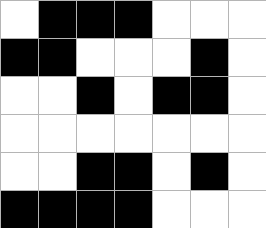[["white", "black", "black", "black", "white", "white", "white"], ["black", "black", "white", "white", "white", "black", "white"], ["white", "white", "black", "white", "black", "black", "white"], ["white", "white", "white", "white", "white", "white", "white"], ["white", "white", "black", "black", "white", "black", "white"], ["black", "black", "black", "black", "white", "white", "white"]]